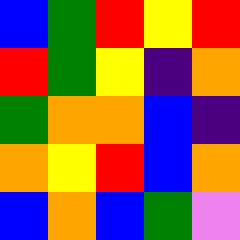[["blue", "green", "red", "yellow", "red"], ["red", "green", "yellow", "indigo", "orange"], ["green", "orange", "orange", "blue", "indigo"], ["orange", "yellow", "red", "blue", "orange"], ["blue", "orange", "blue", "green", "violet"]]